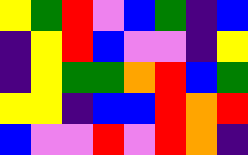[["yellow", "green", "red", "violet", "blue", "green", "indigo", "blue"], ["indigo", "yellow", "red", "blue", "violet", "violet", "indigo", "yellow"], ["indigo", "yellow", "green", "green", "orange", "red", "blue", "green"], ["yellow", "yellow", "indigo", "blue", "blue", "red", "orange", "red"], ["blue", "violet", "violet", "red", "violet", "red", "orange", "indigo"]]